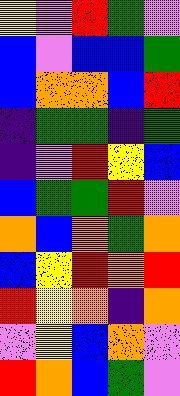[["yellow", "violet", "red", "green", "violet"], ["blue", "violet", "blue", "blue", "green"], ["blue", "orange", "orange", "blue", "red"], ["indigo", "green", "green", "indigo", "green"], ["indigo", "violet", "red", "yellow", "blue"], ["blue", "green", "green", "red", "violet"], ["orange", "blue", "orange", "green", "orange"], ["blue", "yellow", "red", "orange", "red"], ["red", "yellow", "orange", "indigo", "orange"], ["violet", "yellow", "blue", "orange", "violet"], ["red", "orange", "blue", "green", "violet"]]